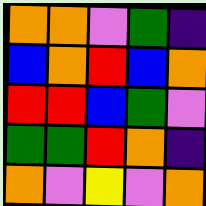[["orange", "orange", "violet", "green", "indigo"], ["blue", "orange", "red", "blue", "orange"], ["red", "red", "blue", "green", "violet"], ["green", "green", "red", "orange", "indigo"], ["orange", "violet", "yellow", "violet", "orange"]]